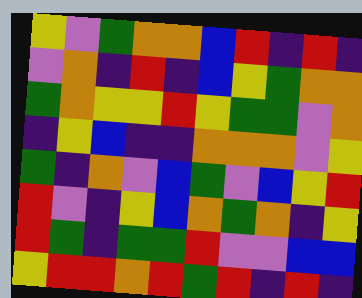[["yellow", "violet", "green", "orange", "orange", "blue", "red", "indigo", "red", "indigo"], ["violet", "orange", "indigo", "red", "indigo", "blue", "yellow", "green", "orange", "orange"], ["green", "orange", "yellow", "yellow", "red", "yellow", "green", "green", "violet", "orange"], ["indigo", "yellow", "blue", "indigo", "indigo", "orange", "orange", "orange", "violet", "yellow"], ["green", "indigo", "orange", "violet", "blue", "green", "violet", "blue", "yellow", "red"], ["red", "violet", "indigo", "yellow", "blue", "orange", "green", "orange", "indigo", "yellow"], ["red", "green", "indigo", "green", "green", "red", "violet", "violet", "blue", "blue"], ["yellow", "red", "red", "orange", "red", "green", "red", "indigo", "red", "indigo"]]